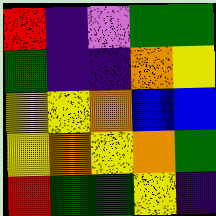[["red", "indigo", "violet", "green", "green"], ["green", "indigo", "indigo", "orange", "yellow"], ["yellow", "yellow", "orange", "blue", "blue"], ["yellow", "orange", "yellow", "orange", "green"], ["red", "green", "green", "yellow", "indigo"]]